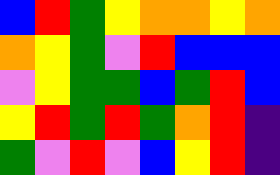[["blue", "red", "green", "yellow", "orange", "orange", "yellow", "orange"], ["orange", "yellow", "green", "violet", "red", "blue", "blue", "blue"], ["violet", "yellow", "green", "green", "blue", "green", "red", "blue"], ["yellow", "red", "green", "red", "green", "orange", "red", "indigo"], ["green", "violet", "red", "violet", "blue", "yellow", "red", "indigo"]]